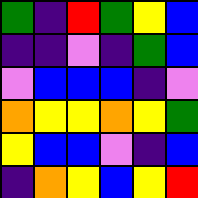[["green", "indigo", "red", "green", "yellow", "blue"], ["indigo", "indigo", "violet", "indigo", "green", "blue"], ["violet", "blue", "blue", "blue", "indigo", "violet"], ["orange", "yellow", "yellow", "orange", "yellow", "green"], ["yellow", "blue", "blue", "violet", "indigo", "blue"], ["indigo", "orange", "yellow", "blue", "yellow", "red"]]